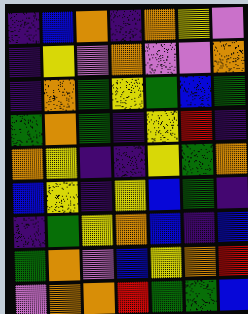[["indigo", "blue", "orange", "indigo", "orange", "yellow", "violet"], ["indigo", "yellow", "violet", "orange", "violet", "violet", "orange"], ["indigo", "orange", "green", "yellow", "green", "blue", "green"], ["green", "orange", "green", "indigo", "yellow", "red", "indigo"], ["orange", "yellow", "indigo", "indigo", "yellow", "green", "orange"], ["blue", "yellow", "indigo", "yellow", "blue", "green", "indigo"], ["indigo", "green", "yellow", "orange", "blue", "indigo", "blue"], ["green", "orange", "violet", "blue", "yellow", "orange", "red"], ["violet", "orange", "orange", "red", "green", "green", "blue"]]